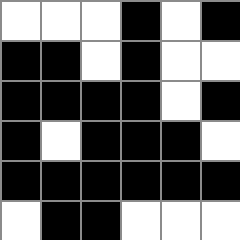[["white", "white", "white", "black", "white", "black"], ["black", "black", "white", "black", "white", "white"], ["black", "black", "black", "black", "white", "black"], ["black", "white", "black", "black", "black", "white"], ["black", "black", "black", "black", "black", "black"], ["white", "black", "black", "white", "white", "white"]]